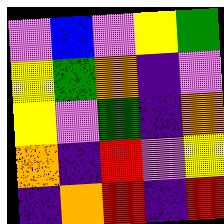[["violet", "blue", "violet", "yellow", "green"], ["yellow", "green", "orange", "indigo", "violet"], ["yellow", "violet", "green", "indigo", "orange"], ["orange", "indigo", "red", "violet", "yellow"], ["indigo", "orange", "red", "indigo", "red"]]